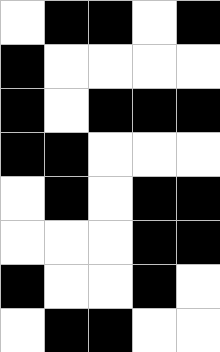[["white", "black", "black", "white", "black"], ["black", "white", "white", "white", "white"], ["black", "white", "black", "black", "black"], ["black", "black", "white", "white", "white"], ["white", "black", "white", "black", "black"], ["white", "white", "white", "black", "black"], ["black", "white", "white", "black", "white"], ["white", "black", "black", "white", "white"]]